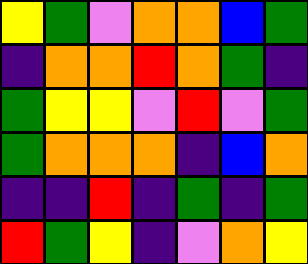[["yellow", "green", "violet", "orange", "orange", "blue", "green"], ["indigo", "orange", "orange", "red", "orange", "green", "indigo"], ["green", "yellow", "yellow", "violet", "red", "violet", "green"], ["green", "orange", "orange", "orange", "indigo", "blue", "orange"], ["indigo", "indigo", "red", "indigo", "green", "indigo", "green"], ["red", "green", "yellow", "indigo", "violet", "orange", "yellow"]]